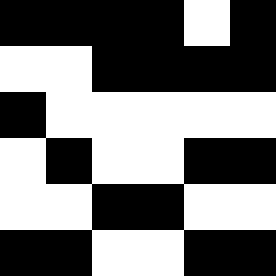[["black", "black", "black", "black", "white", "black"], ["white", "white", "black", "black", "black", "black"], ["black", "white", "white", "white", "white", "white"], ["white", "black", "white", "white", "black", "black"], ["white", "white", "black", "black", "white", "white"], ["black", "black", "white", "white", "black", "black"]]